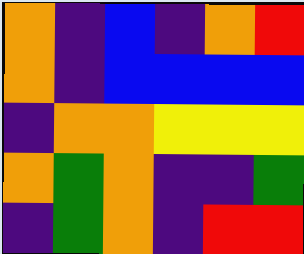[["orange", "indigo", "blue", "indigo", "orange", "red"], ["orange", "indigo", "blue", "blue", "blue", "blue"], ["indigo", "orange", "orange", "yellow", "yellow", "yellow"], ["orange", "green", "orange", "indigo", "indigo", "green"], ["indigo", "green", "orange", "indigo", "red", "red"]]